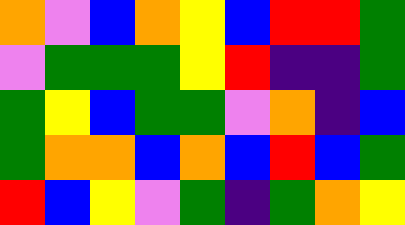[["orange", "violet", "blue", "orange", "yellow", "blue", "red", "red", "green"], ["violet", "green", "green", "green", "yellow", "red", "indigo", "indigo", "green"], ["green", "yellow", "blue", "green", "green", "violet", "orange", "indigo", "blue"], ["green", "orange", "orange", "blue", "orange", "blue", "red", "blue", "green"], ["red", "blue", "yellow", "violet", "green", "indigo", "green", "orange", "yellow"]]